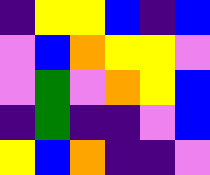[["indigo", "yellow", "yellow", "blue", "indigo", "blue"], ["violet", "blue", "orange", "yellow", "yellow", "violet"], ["violet", "green", "violet", "orange", "yellow", "blue"], ["indigo", "green", "indigo", "indigo", "violet", "blue"], ["yellow", "blue", "orange", "indigo", "indigo", "violet"]]